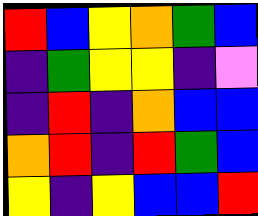[["red", "blue", "yellow", "orange", "green", "blue"], ["indigo", "green", "yellow", "yellow", "indigo", "violet"], ["indigo", "red", "indigo", "orange", "blue", "blue"], ["orange", "red", "indigo", "red", "green", "blue"], ["yellow", "indigo", "yellow", "blue", "blue", "red"]]